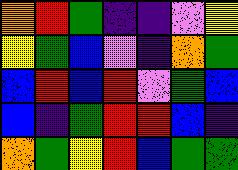[["orange", "red", "green", "indigo", "indigo", "violet", "yellow"], ["yellow", "green", "blue", "violet", "indigo", "orange", "green"], ["blue", "red", "blue", "red", "violet", "green", "blue"], ["blue", "indigo", "green", "red", "red", "blue", "indigo"], ["orange", "green", "yellow", "red", "blue", "green", "green"]]